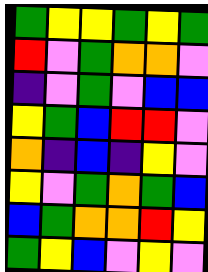[["green", "yellow", "yellow", "green", "yellow", "green"], ["red", "violet", "green", "orange", "orange", "violet"], ["indigo", "violet", "green", "violet", "blue", "blue"], ["yellow", "green", "blue", "red", "red", "violet"], ["orange", "indigo", "blue", "indigo", "yellow", "violet"], ["yellow", "violet", "green", "orange", "green", "blue"], ["blue", "green", "orange", "orange", "red", "yellow"], ["green", "yellow", "blue", "violet", "yellow", "violet"]]